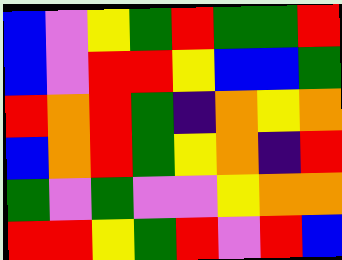[["blue", "violet", "yellow", "green", "red", "green", "green", "red"], ["blue", "violet", "red", "red", "yellow", "blue", "blue", "green"], ["red", "orange", "red", "green", "indigo", "orange", "yellow", "orange"], ["blue", "orange", "red", "green", "yellow", "orange", "indigo", "red"], ["green", "violet", "green", "violet", "violet", "yellow", "orange", "orange"], ["red", "red", "yellow", "green", "red", "violet", "red", "blue"]]